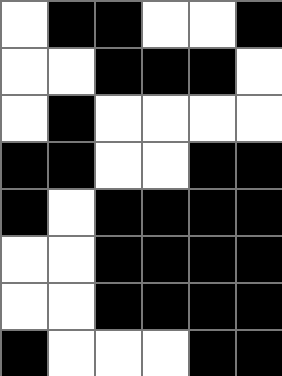[["white", "black", "black", "white", "white", "black"], ["white", "white", "black", "black", "black", "white"], ["white", "black", "white", "white", "white", "white"], ["black", "black", "white", "white", "black", "black"], ["black", "white", "black", "black", "black", "black"], ["white", "white", "black", "black", "black", "black"], ["white", "white", "black", "black", "black", "black"], ["black", "white", "white", "white", "black", "black"]]